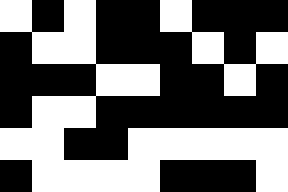[["white", "black", "white", "black", "black", "white", "black", "black", "black"], ["black", "white", "white", "black", "black", "black", "white", "black", "white"], ["black", "black", "black", "white", "white", "black", "black", "white", "black"], ["black", "white", "white", "black", "black", "black", "black", "black", "black"], ["white", "white", "black", "black", "white", "white", "white", "white", "white"], ["black", "white", "white", "white", "white", "black", "black", "black", "white"]]